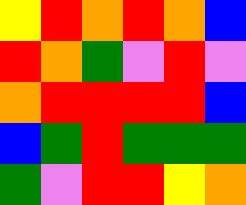[["yellow", "red", "orange", "red", "orange", "blue"], ["red", "orange", "green", "violet", "red", "violet"], ["orange", "red", "red", "red", "red", "blue"], ["blue", "green", "red", "green", "green", "green"], ["green", "violet", "red", "red", "yellow", "orange"]]